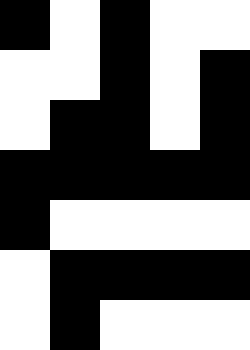[["black", "white", "black", "white", "white"], ["white", "white", "black", "white", "black"], ["white", "black", "black", "white", "black"], ["black", "black", "black", "black", "black"], ["black", "white", "white", "white", "white"], ["white", "black", "black", "black", "black"], ["white", "black", "white", "white", "white"]]